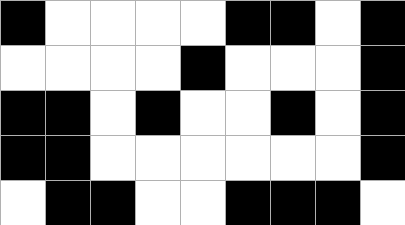[["black", "white", "white", "white", "white", "black", "black", "white", "black"], ["white", "white", "white", "white", "black", "white", "white", "white", "black"], ["black", "black", "white", "black", "white", "white", "black", "white", "black"], ["black", "black", "white", "white", "white", "white", "white", "white", "black"], ["white", "black", "black", "white", "white", "black", "black", "black", "white"]]